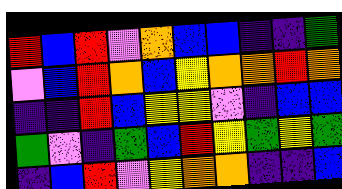[["red", "blue", "red", "violet", "orange", "blue", "blue", "indigo", "indigo", "green"], ["violet", "blue", "red", "orange", "blue", "yellow", "orange", "orange", "red", "orange"], ["indigo", "indigo", "red", "blue", "yellow", "yellow", "violet", "indigo", "blue", "blue"], ["green", "violet", "indigo", "green", "blue", "red", "yellow", "green", "yellow", "green"], ["indigo", "blue", "red", "violet", "yellow", "orange", "orange", "indigo", "indigo", "blue"]]